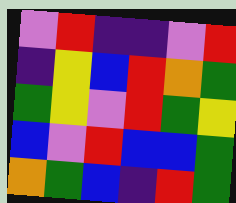[["violet", "red", "indigo", "indigo", "violet", "red"], ["indigo", "yellow", "blue", "red", "orange", "green"], ["green", "yellow", "violet", "red", "green", "yellow"], ["blue", "violet", "red", "blue", "blue", "green"], ["orange", "green", "blue", "indigo", "red", "green"]]